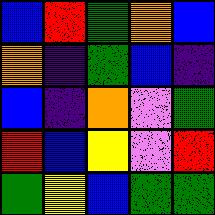[["blue", "red", "green", "orange", "blue"], ["orange", "indigo", "green", "blue", "indigo"], ["blue", "indigo", "orange", "violet", "green"], ["red", "blue", "yellow", "violet", "red"], ["green", "yellow", "blue", "green", "green"]]